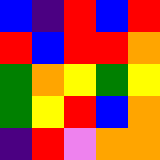[["blue", "indigo", "red", "blue", "red"], ["red", "blue", "red", "red", "orange"], ["green", "orange", "yellow", "green", "yellow"], ["green", "yellow", "red", "blue", "orange"], ["indigo", "red", "violet", "orange", "orange"]]